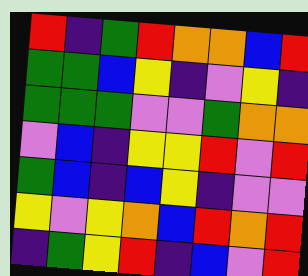[["red", "indigo", "green", "red", "orange", "orange", "blue", "red"], ["green", "green", "blue", "yellow", "indigo", "violet", "yellow", "indigo"], ["green", "green", "green", "violet", "violet", "green", "orange", "orange"], ["violet", "blue", "indigo", "yellow", "yellow", "red", "violet", "red"], ["green", "blue", "indigo", "blue", "yellow", "indigo", "violet", "violet"], ["yellow", "violet", "yellow", "orange", "blue", "red", "orange", "red"], ["indigo", "green", "yellow", "red", "indigo", "blue", "violet", "red"]]